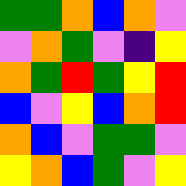[["green", "green", "orange", "blue", "orange", "violet"], ["violet", "orange", "green", "violet", "indigo", "yellow"], ["orange", "green", "red", "green", "yellow", "red"], ["blue", "violet", "yellow", "blue", "orange", "red"], ["orange", "blue", "violet", "green", "green", "violet"], ["yellow", "orange", "blue", "green", "violet", "yellow"]]